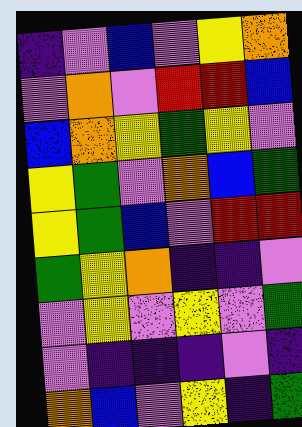[["indigo", "violet", "blue", "violet", "yellow", "orange"], ["violet", "orange", "violet", "red", "red", "blue"], ["blue", "orange", "yellow", "green", "yellow", "violet"], ["yellow", "green", "violet", "orange", "blue", "green"], ["yellow", "green", "blue", "violet", "red", "red"], ["green", "yellow", "orange", "indigo", "indigo", "violet"], ["violet", "yellow", "violet", "yellow", "violet", "green"], ["violet", "indigo", "indigo", "indigo", "violet", "indigo"], ["orange", "blue", "violet", "yellow", "indigo", "green"]]